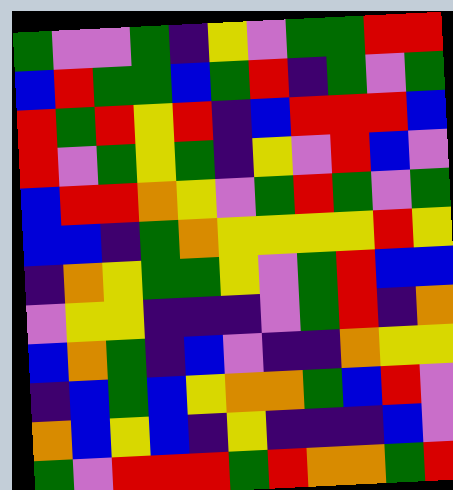[["green", "violet", "violet", "green", "indigo", "yellow", "violet", "green", "green", "red", "red"], ["blue", "red", "green", "green", "blue", "green", "red", "indigo", "green", "violet", "green"], ["red", "green", "red", "yellow", "red", "indigo", "blue", "red", "red", "red", "blue"], ["red", "violet", "green", "yellow", "green", "indigo", "yellow", "violet", "red", "blue", "violet"], ["blue", "red", "red", "orange", "yellow", "violet", "green", "red", "green", "violet", "green"], ["blue", "blue", "indigo", "green", "orange", "yellow", "yellow", "yellow", "yellow", "red", "yellow"], ["indigo", "orange", "yellow", "green", "green", "yellow", "violet", "green", "red", "blue", "blue"], ["violet", "yellow", "yellow", "indigo", "indigo", "indigo", "violet", "green", "red", "indigo", "orange"], ["blue", "orange", "green", "indigo", "blue", "violet", "indigo", "indigo", "orange", "yellow", "yellow"], ["indigo", "blue", "green", "blue", "yellow", "orange", "orange", "green", "blue", "red", "violet"], ["orange", "blue", "yellow", "blue", "indigo", "yellow", "indigo", "indigo", "indigo", "blue", "violet"], ["green", "violet", "red", "red", "red", "green", "red", "orange", "orange", "green", "red"]]